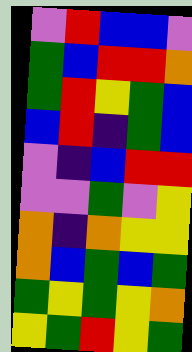[["violet", "red", "blue", "blue", "violet"], ["green", "blue", "red", "red", "orange"], ["green", "red", "yellow", "green", "blue"], ["blue", "red", "indigo", "green", "blue"], ["violet", "indigo", "blue", "red", "red"], ["violet", "violet", "green", "violet", "yellow"], ["orange", "indigo", "orange", "yellow", "yellow"], ["orange", "blue", "green", "blue", "green"], ["green", "yellow", "green", "yellow", "orange"], ["yellow", "green", "red", "yellow", "green"]]